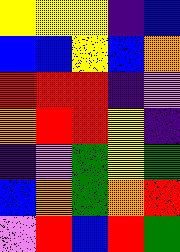[["yellow", "yellow", "yellow", "indigo", "blue"], ["blue", "blue", "yellow", "blue", "orange"], ["red", "red", "red", "indigo", "violet"], ["orange", "red", "red", "yellow", "indigo"], ["indigo", "violet", "green", "yellow", "green"], ["blue", "orange", "green", "orange", "red"], ["violet", "red", "blue", "red", "green"]]